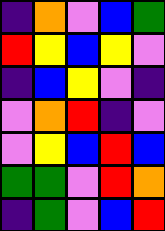[["indigo", "orange", "violet", "blue", "green"], ["red", "yellow", "blue", "yellow", "violet"], ["indigo", "blue", "yellow", "violet", "indigo"], ["violet", "orange", "red", "indigo", "violet"], ["violet", "yellow", "blue", "red", "blue"], ["green", "green", "violet", "red", "orange"], ["indigo", "green", "violet", "blue", "red"]]